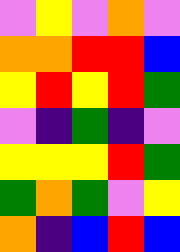[["violet", "yellow", "violet", "orange", "violet"], ["orange", "orange", "red", "red", "blue"], ["yellow", "red", "yellow", "red", "green"], ["violet", "indigo", "green", "indigo", "violet"], ["yellow", "yellow", "yellow", "red", "green"], ["green", "orange", "green", "violet", "yellow"], ["orange", "indigo", "blue", "red", "blue"]]